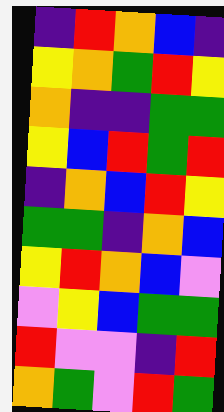[["indigo", "red", "orange", "blue", "indigo"], ["yellow", "orange", "green", "red", "yellow"], ["orange", "indigo", "indigo", "green", "green"], ["yellow", "blue", "red", "green", "red"], ["indigo", "orange", "blue", "red", "yellow"], ["green", "green", "indigo", "orange", "blue"], ["yellow", "red", "orange", "blue", "violet"], ["violet", "yellow", "blue", "green", "green"], ["red", "violet", "violet", "indigo", "red"], ["orange", "green", "violet", "red", "green"]]